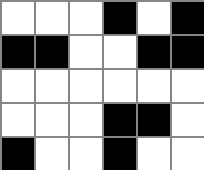[["white", "white", "white", "black", "white", "black"], ["black", "black", "white", "white", "black", "black"], ["white", "white", "white", "white", "white", "white"], ["white", "white", "white", "black", "black", "white"], ["black", "white", "white", "black", "white", "white"]]